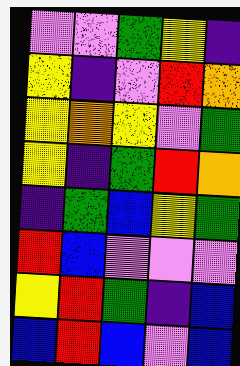[["violet", "violet", "green", "yellow", "indigo"], ["yellow", "indigo", "violet", "red", "orange"], ["yellow", "orange", "yellow", "violet", "green"], ["yellow", "indigo", "green", "red", "orange"], ["indigo", "green", "blue", "yellow", "green"], ["red", "blue", "violet", "violet", "violet"], ["yellow", "red", "green", "indigo", "blue"], ["blue", "red", "blue", "violet", "blue"]]